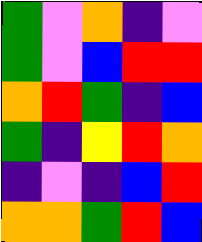[["green", "violet", "orange", "indigo", "violet"], ["green", "violet", "blue", "red", "red"], ["orange", "red", "green", "indigo", "blue"], ["green", "indigo", "yellow", "red", "orange"], ["indigo", "violet", "indigo", "blue", "red"], ["orange", "orange", "green", "red", "blue"]]